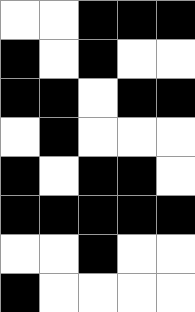[["white", "white", "black", "black", "black"], ["black", "white", "black", "white", "white"], ["black", "black", "white", "black", "black"], ["white", "black", "white", "white", "white"], ["black", "white", "black", "black", "white"], ["black", "black", "black", "black", "black"], ["white", "white", "black", "white", "white"], ["black", "white", "white", "white", "white"]]